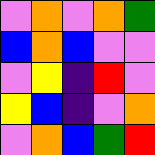[["violet", "orange", "violet", "orange", "green"], ["blue", "orange", "blue", "violet", "violet"], ["violet", "yellow", "indigo", "red", "violet"], ["yellow", "blue", "indigo", "violet", "orange"], ["violet", "orange", "blue", "green", "red"]]